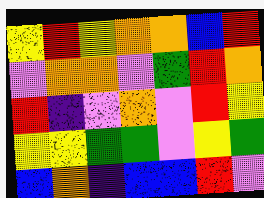[["yellow", "red", "yellow", "orange", "orange", "blue", "red"], ["violet", "orange", "orange", "violet", "green", "red", "orange"], ["red", "indigo", "violet", "orange", "violet", "red", "yellow"], ["yellow", "yellow", "green", "green", "violet", "yellow", "green"], ["blue", "orange", "indigo", "blue", "blue", "red", "violet"]]